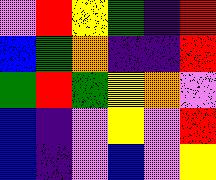[["violet", "red", "yellow", "green", "indigo", "red"], ["blue", "green", "orange", "indigo", "indigo", "red"], ["green", "red", "green", "yellow", "orange", "violet"], ["blue", "indigo", "violet", "yellow", "violet", "red"], ["blue", "indigo", "violet", "blue", "violet", "yellow"]]